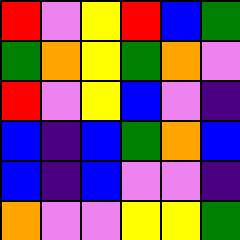[["red", "violet", "yellow", "red", "blue", "green"], ["green", "orange", "yellow", "green", "orange", "violet"], ["red", "violet", "yellow", "blue", "violet", "indigo"], ["blue", "indigo", "blue", "green", "orange", "blue"], ["blue", "indigo", "blue", "violet", "violet", "indigo"], ["orange", "violet", "violet", "yellow", "yellow", "green"]]